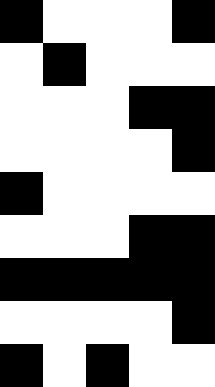[["black", "white", "white", "white", "black"], ["white", "black", "white", "white", "white"], ["white", "white", "white", "black", "black"], ["white", "white", "white", "white", "black"], ["black", "white", "white", "white", "white"], ["white", "white", "white", "black", "black"], ["black", "black", "black", "black", "black"], ["white", "white", "white", "white", "black"], ["black", "white", "black", "white", "white"]]